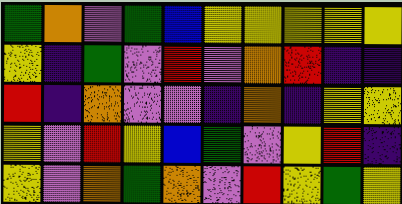[["green", "orange", "violet", "green", "blue", "yellow", "yellow", "yellow", "yellow", "yellow"], ["yellow", "indigo", "green", "violet", "red", "violet", "orange", "red", "indigo", "indigo"], ["red", "indigo", "orange", "violet", "violet", "indigo", "orange", "indigo", "yellow", "yellow"], ["yellow", "violet", "red", "yellow", "blue", "green", "violet", "yellow", "red", "indigo"], ["yellow", "violet", "orange", "green", "orange", "violet", "red", "yellow", "green", "yellow"]]